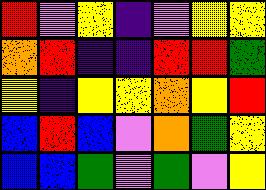[["red", "violet", "yellow", "indigo", "violet", "yellow", "yellow"], ["orange", "red", "indigo", "indigo", "red", "red", "green"], ["yellow", "indigo", "yellow", "yellow", "orange", "yellow", "red"], ["blue", "red", "blue", "violet", "orange", "green", "yellow"], ["blue", "blue", "green", "violet", "green", "violet", "yellow"]]